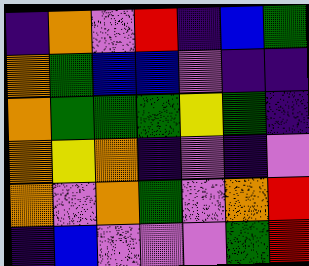[["indigo", "orange", "violet", "red", "indigo", "blue", "green"], ["orange", "green", "blue", "blue", "violet", "indigo", "indigo"], ["orange", "green", "green", "green", "yellow", "green", "indigo"], ["orange", "yellow", "orange", "indigo", "violet", "indigo", "violet"], ["orange", "violet", "orange", "green", "violet", "orange", "red"], ["indigo", "blue", "violet", "violet", "violet", "green", "red"]]